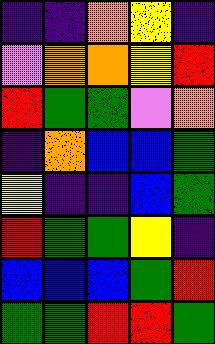[["indigo", "indigo", "orange", "yellow", "indigo"], ["violet", "orange", "orange", "yellow", "red"], ["red", "green", "green", "violet", "orange"], ["indigo", "orange", "blue", "blue", "green"], ["yellow", "indigo", "indigo", "blue", "green"], ["red", "green", "green", "yellow", "indigo"], ["blue", "blue", "blue", "green", "red"], ["green", "green", "red", "red", "green"]]